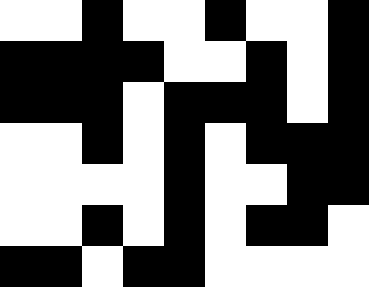[["white", "white", "black", "white", "white", "black", "white", "white", "black"], ["black", "black", "black", "black", "white", "white", "black", "white", "black"], ["black", "black", "black", "white", "black", "black", "black", "white", "black"], ["white", "white", "black", "white", "black", "white", "black", "black", "black"], ["white", "white", "white", "white", "black", "white", "white", "black", "black"], ["white", "white", "black", "white", "black", "white", "black", "black", "white"], ["black", "black", "white", "black", "black", "white", "white", "white", "white"]]